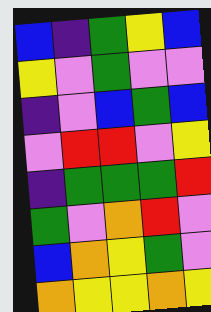[["blue", "indigo", "green", "yellow", "blue"], ["yellow", "violet", "green", "violet", "violet"], ["indigo", "violet", "blue", "green", "blue"], ["violet", "red", "red", "violet", "yellow"], ["indigo", "green", "green", "green", "red"], ["green", "violet", "orange", "red", "violet"], ["blue", "orange", "yellow", "green", "violet"], ["orange", "yellow", "yellow", "orange", "yellow"]]